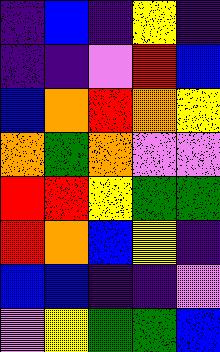[["indigo", "blue", "indigo", "yellow", "indigo"], ["indigo", "indigo", "violet", "red", "blue"], ["blue", "orange", "red", "orange", "yellow"], ["orange", "green", "orange", "violet", "violet"], ["red", "red", "yellow", "green", "green"], ["red", "orange", "blue", "yellow", "indigo"], ["blue", "blue", "indigo", "indigo", "violet"], ["violet", "yellow", "green", "green", "blue"]]